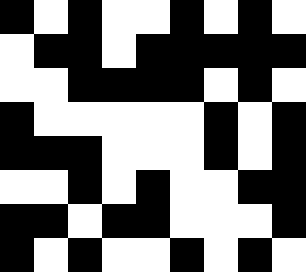[["black", "white", "black", "white", "white", "black", "white", "black", "white"], ["white", "black", "black", "white", "black", "black", "black", "black", "black"], ["white", "white", "black", "black", "black", "black", "white", "black", "white"], ["black", "white", "white", "white", "white", "white", "black", "white", "black"], ["black", "black", "black", "white", "white", "white", "black", "white", "black"], ["white", "white", "black", "white", "black", "white", "white", "black", "black"], ["black", "black", "white", "black", "black", "white", "white", "white", "black"], ["black", "white", "black", "white", "white", "black", "white", "black", "white"]]